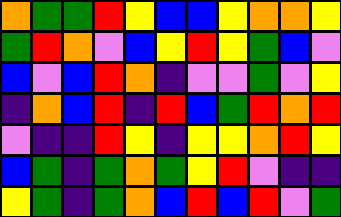[["orange", "green", "green", "red", "yellow", "blue", "blue", "yellow", "orange", "orange", "yellow"], ["green", "red", "orange", "violet", "blue", "yellow", "red", "yellow", "green", "blue", "violet"], ["blue", "violet", "blue", "red", "orange", "indigo", "violet", "violet", "green", "violet", "yellow"], ["indigo", "orange", "blue", "red", "indigo", "red", "blue", "green", "red", "orange", "red"], ["violet", "indigo", "indigo", "red", "yellow", "indigo", "yellow", "yellow", "orange", "red", "yellow"], ["blue", "green", "indigo", "green", "orange", "green", "yellow", "red", "violet", "indigo", "indigo"], ["yellow", "green", "indigo", "green", "orange", "blue", "red", "blue", "red", "violet", "green"]]